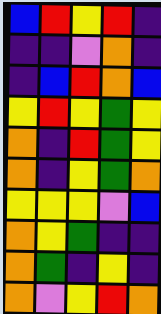[["blue", "red", "yellow", "red", "indigo"], ["indigo", "indigo", "violet", "orange", "indigo"], ["indigo", "blue", "red", "orange", "blue"], ["yellow", "red", "yellow", "green", "yellow"], ["orange", "indigo", "red", "green", "yellow"], ["orange", "indigo", "yellow", "green", "orange"], ["yellow", "yellow", "yellow", "violet", "blue"], ["orange", "yellow", "green", "indigo", "indigo"], ["orange", "green", "indigo", "yellow", "indigo"], ["orange", "violet", "yellow", "red", "orange"]]